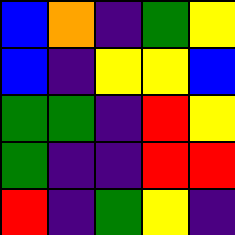[["blue", "orange", "indigo", "green", "yellow"], ["blue", "indigo", "yellow", "yellow", "blue"], ["green", "green", "indigo", "red", "yellow"], ["green", "indigo", "indigo", "red", "red"], ["red", "indigo", "green", "yellow", "indigo"]]